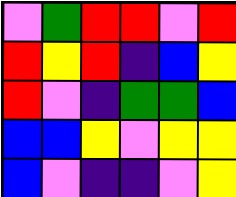[["violet", "green", "red", "red", "violet", "red"], ["red", "yellow", "red", "indigo", "blue", "yellow"], ["red", "violet", "indigo", "green", "green", "blue"], ["blue", "blue", "yellow", "violet", "yellow", "yellow"], ["blue", "violet", "indigo", "indigo", "violet", "yellow"]]